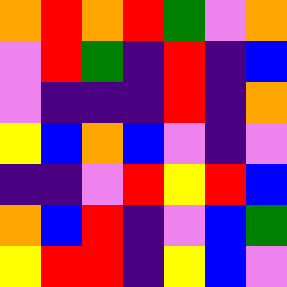[["orange", "red", "orange", "red", "green", "violet", "orange"], ["violet", "red", "green", "indigo", "red", "indigo", "blue"], ["violet", "indigo", "indigo", "indigo", "red", "indigo", "orange"], ["yellow", "blue", "orange", "blue", "violet", "indigo", "violet"], ["indigo", "indigo", "violet", "red", "yellow", "red", "blue"], ["orange", "blue", "red", "indigo", "violet", "blue", "green"], ["yellow", "red", "red", "indigo", "yellow", "blue", "violet"]]